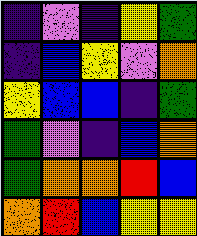[["indigo", "violet", "indigo", "yellow", "green"], ["indigo", "blue", "yellow", "violet", "orange"], ["yellow", "blue", "blue", "indigo", "green"], ["green", "violet", "indigo", "blue", "orange"], ["green", "orange", "orange", "red", "blue"], ["orange", "red", "blue", "yellow", "yellow"]]